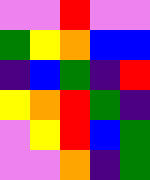[["violet", "violet", "red", "violet", "violet"], ["green", "yellow", "orange", "blue", "blue"], ["indigo", "blue", "green", "indigo", "red"], ["yellow", "orange", "red", "green", "indigo"], ["violet", "yellow", "red", "blue", "green"], ["violet", "violet", "orange", "indigo", "green"]]